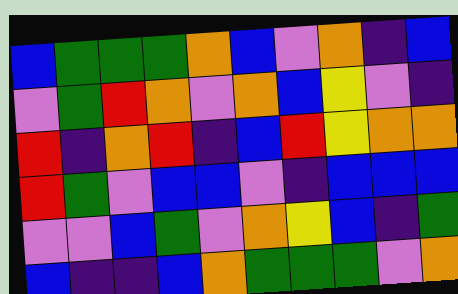[["blue", "green", "green", "green", "orange", "blue", "violet", "orange", "indigo", "blue"], ["violet", "green", "red", "orange", "violet", "orange", "blue", "yellow", "violet", "indigo"], ["red", "indigo", "orange", "red", "indigo", "blue", "red", "yellow", "orange", "orange"], ["red", "green", "violet", "blue", "blue", "violet", "indigo", "blue", "blue", "blue"], ["violet", "violet", "blue", "green", "violet", "orange", "yellow", "blue", "indigo", "green"], ["blue", "indigo", "indigo", "blue", "orange", "green", "green", "green", "violet", "orange"]]